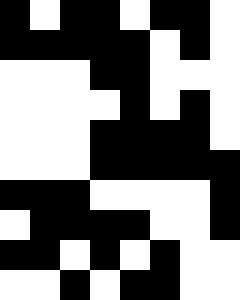[["black", "white", "black", "black", "white", "black", "black", "white"], ["black", "black", "black", "black", "black", "white", "black", "white"], ["white", "white", "white", "black", "black", "white", "white", "white"], ["white", "white", "white", "white", "black", "white", "black", "white"], ["white", "white", "white", "black", "black", "black", "black", "white"], ["white", "white", "white", "black", "black", "black", "black", "black"], ["black", "black", "black", "white", "white", "white", "white", "black"], ["white", "black", "black", "black", "black", "white", "white", "black"], ["black", "black", "white", "black", "white", "black", "white", "white"], ["white", "white", "black", "white", "black", "black", "white", "white"]]